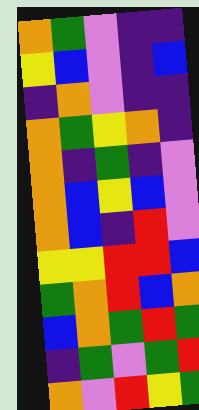[["orange", "green", "violet", "indigo", "indigo"], ["yellow", "blue", "violet", "indigo", "blue"], ["indigo", "orange", "violet", "indigo", "indigo"], ["orange", "green", "yellow", "orange", "indigo"], ["orange", "indigo", "green", "indigo", "violet"], ["orange", "blue", "yellow", "blue", "violet"], ["orange", "blue", "indigo", "red", "violet"], ["yellow", "yellow", "red", "red", "blue"], ["green", "orange", "red", "blue", "orange"], ["blue", "orange", "green", "red", "green"], ["indigo", "green", "violet", "green", "red"], ["orange", "violet", "red", "yellow", "green"]]